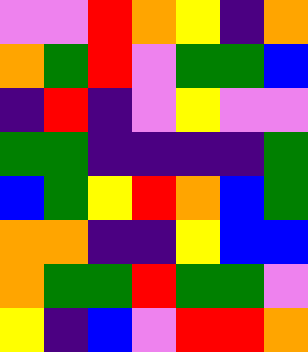[["violet", "violet", "red", "orange", "yellow", "indigo", "orange"], ["orange", "green", "red", "violet", "green", "green", "blue"], ["indigo", "red", "indigo", "violet", "yellow", "violet", "violet"], ["green", "green", "indigo", "indigo", "indigo", "indigo", "green"], ["blue", "green", "yellow", "red", "orange", "blue", "green"], ["orange", "orange", "indigo", "indigo", "yellow", "blue", "blue"], ["orange", "green", "green", "red", "green", "green", "violet"], ["yellow", "indigo", "blue", "violet", "red", "red", "orange"]]